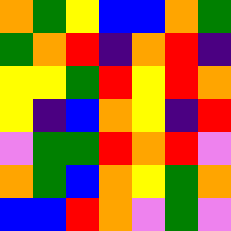[["orange", "green", "yellow", "blue", "blue", "orange", "green"], ["green", "orange", "red", "indigo", "orange", "red", "indigo"], ["yellow", "yellow", "green", "red", "yellow", "red", "orange"], ["yellow", "indigo", "blue", "orange", "yellow", "indigo", "red"], ["violet", "green", "green", "red", "orange", "red", "violet"], ["orange", "green", "blue", "orange", "yellow", "green", "orange"], ["blue", "blue", "red", "orange", "violet", "green", "violet"]]